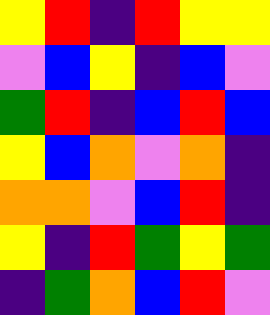[["yellow", "red", "indigo", "red", "yellow", "yellow"], ["violet", "blue", "yellow", "indigo", "blue", "violet"], ["green", "red", "indigo", "blue", "red", "blue"], ["yellow", "blue", "orange", "violet", "orange", "indigo"], ["orange", "orange", "violet", "blue", "red", "indigo"], ["yellow", "indigo", "red", "green", "yellow", "green"], ["indigo", "green", "orange", "blue", "red", "violet"]]